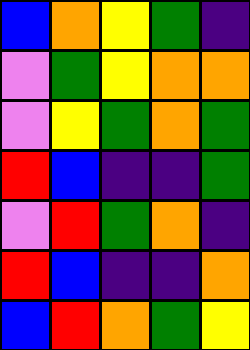[["blue", "orange", "yellow", "green", "indigo"], ["violet", "green", "yellow", "orange", "orange"], ["violet", "yellow", "green", "orange", "green"], ["red", "blue", "indigo", "indigo", "green"], ["violet", "red", "green", "orange", "indigo"], ["red", "blue", "indigo", "indigo", "orange"], ["blue", "red", "orange", "green", "yellow"]]